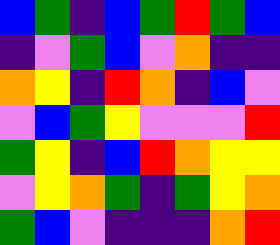[["blue", "green", "indigo", "blue", "green", "red", "green", "blue"], ["indigo", "violet", "green", "blue", "violet", "orange", "indigo", "indigo"], ["orange", "yellow", "indigo", "red", "orange", "indigo", "blue", "violet"], ["violet", "blue", "green", "yellow", "violet", "violet", "violet", "red"], ["green", "yellow", "indigo", "blue", "red", "orange", "yellow", "yellow"], ["violet", "yellow", "orange", "green", "indigo", "green", "yellow", "orange"], ["green", "blue", "violet", "indigo", "indigo", "indigo", "orange", "red"]]